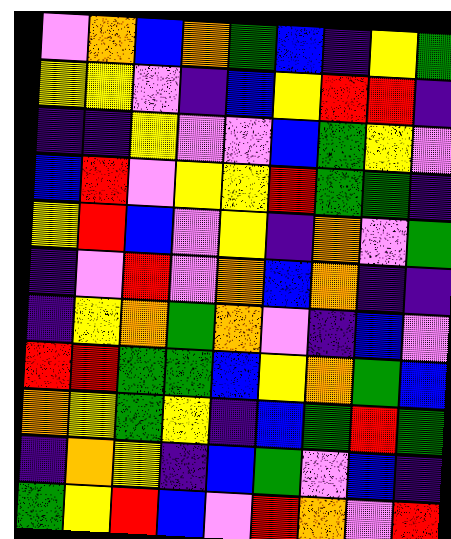[["violet", "orange", "blue", "orange", "green", "blue", "indigo", "yellow", "green"], ["yellow", "yellow", "violet", "indigo", "blue", "yellow", "red", "red", "indigo"], ["indigo", "indigo", "yellow", "violet", "violet", "blue", "green", "yellow", "violet"], ["blue", "red", "violet", "yellow", "yellow", "red", "green", "green", "indigo"], ["yellow", "red", "blue", "violet", "yellow", "indigo", "orange", "violet", "green"], ["indigo", "violet", "red", "violet", "orange", "blue", "orange", "indigo", "indigo"], ["indigo", "yellow", "orange", "green", "orange", "violet", "indigo", "blue", "violet"], ["red", "red", "green", "green", "blue", "yellow", "orange", "green", "blue"], ["orange", "yellow", "green", "yellow", "indigo", "blue", "green", "red", "green"], ["indigo", "orange", "yellow", "indigo", "blue", "green", "violet", "blue", "indigo"], ["green", "yellow", "red", "blue", "violet", "red", "orange", "violet", "red"]]